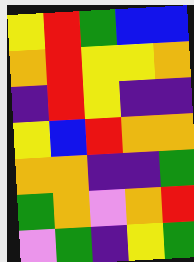[["yellow", "red", "green", "blue", "blue"], ["orange", "red", "yellow", "yellow", "orange"], ["indigo", "red", "yellow", "indigo", "indigo"], ["yellow", "blue", "red", "orange", "orange"], ["orange", "orange", "indigo", "indigo", "green"], ["green", "orange", "violet", "orange", "red"], ["violet", "green", "indigo", "yellow", "green"]]